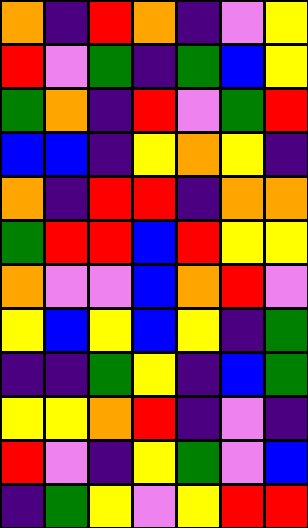[["orange", "indigo", "red", "orange", "indigo", "violet", "yellow"], ["red", "violet", "green", "indigo", "green", "blue", "yellow"], ["green", "orange", "indigo", "red", "violet", "green", "red"], ["blue", "blue", "indigo", "yellow", "orange", "yellow", "indigo"], ["orange", "indigo", "red", "red", "indigo", "orange", "orange"], ["green", "red", "red", "blue", "red", "yellow", "yellow"], ["orange", "violet", "violet", "blue", "orange", "red", "violet"], ["yellow", "blue", "yellow", "blue", "yellow", "indigo", "green"], ["indigo", "indigo", "green", "yellow", "indigo", "blue", "green"], ["yellow", "yellow", "orange", "red", "indigo", "violet", "indigo"], ["red", "violet", "indigo", "yellow", "green", "violet", "blue"], ["indigo", "green", "yellow", "violet", "yellow", "red", "red"]]